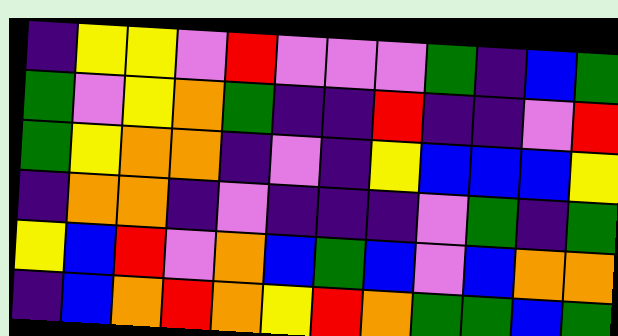[["indigo", "yellow", "yellow", "violet", "red", "violet", "violet", "violet", "green", "indigo", "blue", "green"], ["green", "violet", "yellow", "orange", "green", "indigo", "indigo", "red", "indigo", "indigo", "violet", "red"], ["green", "yellow", "orange", "orange", "indigo", "violet", "indigo", "yellow", "blue", "blue", "blue", "yellow"], ["indigo", "orange", "orange", "indigo", "violet", "indigo", "indigo", "indigo", "violet", "green", "indigo", "green"], ["yellow", "blue", "red", "violet", "orange", "blue", "green", "blue", "violet", "blue", "orange", "orange"], ["indigo", "blue", "orange", "red", "orange", "yellow", "red", "orange", "green", "green", "blue", "green"]]